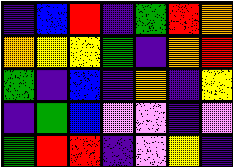[["indigo", "blue", "red", "indigo", "green", "red", "orange"], ["orange", "yellow", "yellow", "green", "indigo", "orange", "red"], ["green", "indigo", "blue", "indigo", "orange", "indigo", "yellow"], ["indigo", "green", "blue", "violet", "violet", "indigo", "violet"], ["green", "red", "red", "indigo", "violet", "yellow", "indigo"]]